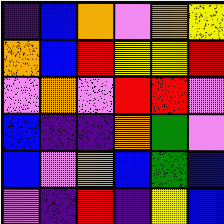[["indigo", "blue", "orange", "violet", "orange", "yellow"], ["orange", "blue", "red", "yellow", "yellow", "red"], ["violet", "orange", "violet", "red", "red", "violet"], ["blue", "indigo", "indigo", "orange", "green", "violet"], ["blue", "violet", "orange", "blue", "green", "blue"], ["violet", "indigo", "red", "indigo", "yellow", "blue"]]